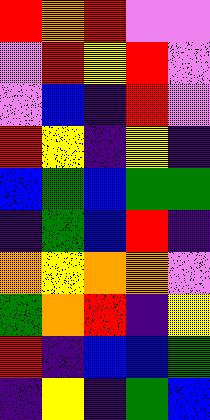[["red", "orange", "red", "violet", "violet"], ["violet", "red", "yellow", "red", "violet"], ["violet", "blue", "indigo", "red", "violet"], ["red", "yellow", "indigo", "yellow", "indigo"], ["blue", "green", "blue", "green", "green"], ["indigo", "green", "blue", "red", "indigo"], ["orange", "yellow", "orange", "orange", "violet"], ["green", "orange", "red", "indigo", "yellow"], ["red", "indigo", "blue", "blue", "green"], ["indigo", "yellow", "indigo", "green", "blue"]]